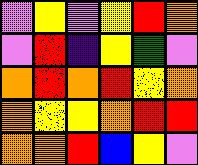[["violet", "yellow", "violet", "yellow", "red", "orange"], ["violet", "red", "indigo", "yellow", "green", "violet"], ["orange", "red", "orange", "red", "yellow", "orange"], ["orange", "yellow", "yellow", "orange", "red", "red"], ["orange", "orange", "red", "blue", "yellow", "violet"]]